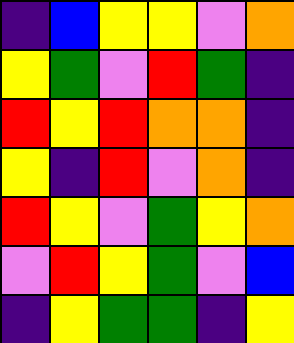[["indigo", "blue", "yellow", "yellow", "violet", "orange"], ["yellow", "green", "violet", "red", "green", "indigo"], ["red", "yellow", "red", "orange", "orange", "indigo"], ["yellow", "indigo", "red", "violet", "orange", "indigo"], ["red", "yellow", "violet", "green", "yellow", "orange"], ["violet", "red", "yellow", "green", "violet", "blue"], ["indigo", "yellow", "green", "green", "indigo", "yellow"]]